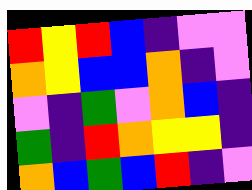[["red", "yellow", "red", "blue", "indigo", "violet", "violet"], ["orange", "yellow", "blue", "blue", "orange", "indigo", "violet"], ["violet", "indigo", "green", "violet", "orange", "blue", "indigo"], ["green", "indigo", "red", "orange", "yellow", "yellow", "indigo"], ["orange", "blue", "green", "blue", "red", "indigo", "violet"]]